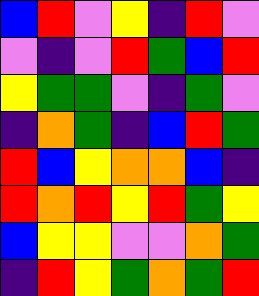[["blue", "red", "violet", "yellow", "indigo", "red", "violet"], ["violet", "indigo", "violet", "red", "green", "blue", "red"], ["yellow", "green", "green", "violet", "indigo", "green", "violet"], ["indigo", "orange", "green", "indigo", "blue", "red", "green"], ["red", "blue", "yellow", "orange", "orange", "blue", "indigo"], ["red", "orange", "red", "yellow", "red", "green", "yellow"], ["blue", "yellow", "yellow", "violet", "violet", "orange", "green"], ["indigo", "red", "yellow", "green", "orange", "green", "red"]]